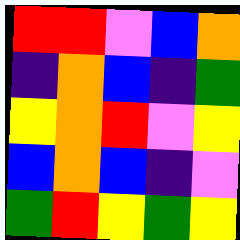[["red", "red", "violet", "blue", "orange"], ["indigo", "orange", "blue", "indigo", "green"], ["yellow", "orange", "red", "violet", "yellow"], ["blue", "orange", "blue", "indigo", "violet"], ["green", "red", "yellow", "green", "yellow"]]